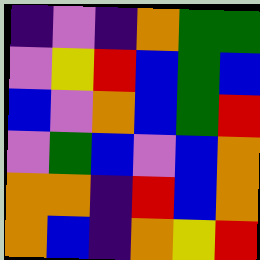[["indigo", "violet", "indigo", "orange", "green", "green"], ["violet", "yellow", "red", "blue", "green", "blue"], ["blue", "violet", "orange", "blue", "green", "red"], ["violet", "green", "blue", "violet", "blue", "orange"], ["orange", "orange", "indigo", "red", "blue", "orange"], ["orange", "blue", "indigo", "orange", "yellow", "red"]]